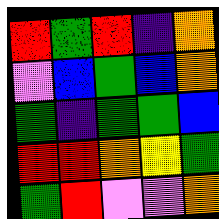[["red", "green", "red", "indigo", "orange"], ["violet", "blue", "green", "blue", "orange"], ["green", "indigo", "green", "green", "blue"], ["red", "red", "orange", "yellow", "green"], ["green", "red", "violet", "violet", "orange"]]